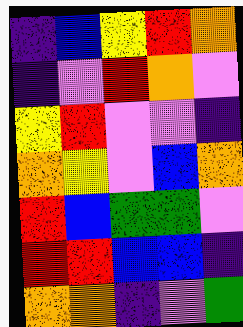[["indigo", "blue", "yellow", "red", "orange"], ["indigo", "violet", "red", "orange", "violet"], ["yellow", "red", "violet", "violet", "indigo"], ["orange", "yellow", "violet", "blue", "orange"], ["red", "blue", "green", "green", "violet"], ["red", "red", "blue", "blue", "indigo"], ["orange", "orange", "indigo", "violet", "green"]]